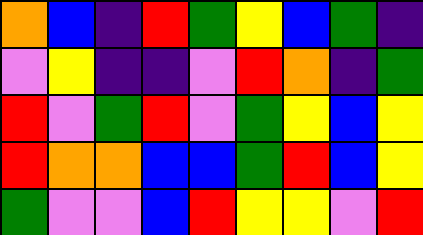[["orange", "blue", "indigo", "red", "green", "yellow", "blue", "green", "indigo"], ["violet", "yellow", "indigo", "indigo", "violet", "red", "orange", "indigo", "green"], ["red", "violet", "green", "red", "violet", "green", "yellow", "blue", "yellow"], ["red", "orange", "orange", "blue", "blue", "green", "red", "blue", "yellow"], ["green", "violet", "violet", "blue", "red", "yellow", "yellow", "violet", "red"]]